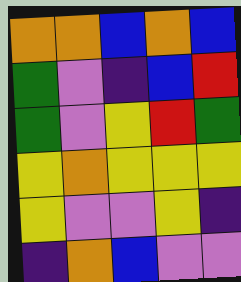[["orange", "orange", "blue", "orange", "blue"], ["green", "violet", "indigo", "blue", "red"], ["green", "violet", "yellow", "red", "green"], ["yellow", "orange", "yellow", "yellow", "yellow"], ["yellow", "violet", "violet", "yellow", "indigo"], ["indigo", "orange", "blue", "violet", "violet"]]